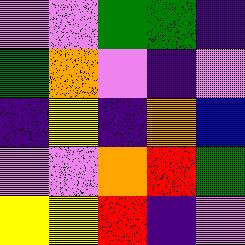[["violet", "violet", "green", "green", "indigo"], ["green", "orange", "violet", "indigo", "violet"], ["indigo", "yellow", "indigo", "orange", "blue"], ["violet", "violet", "orange", "red", "green"], ["yellow", "yellow", "red", "indigo", "violet"]]